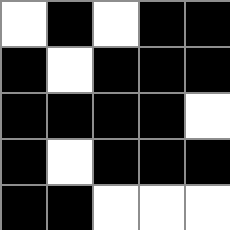[["white", "black", "white", "black", "black"], ["black", "white", "black", "black", "black"], ["black", "black", "black", "black", "white"], ["black", "white", "black", "black", "black"], ["black", "black", "white", "white", "white"]]